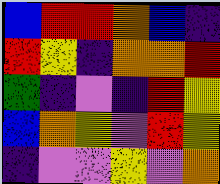[["blue", "red", "red", "orange", "blue", "indigo"], ["red", "yellow", "indigo", "orange", "orange", "red"], ["green", "indigo", "violet", "indigo", "red", "yellow"], ["blue", "orange", "yellow", "violet", "red", "yellow"], ["indigo", "violet", "violet", "yellow", "violet", "orange"]]